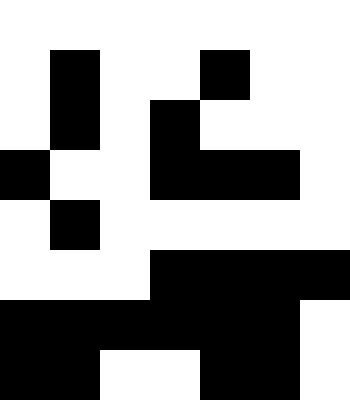[["white", "white", "white", "white", "white", "white", "white"], ["white", "black", "white", "white", "black", "white", "white"], ["white", "black", "white", "black", "white", "white", "white"], ["black", "white", "white", "black", "black", "black", "white"], ["white", "black", "white", "white", "white", "white", "white"], ["white", "white", "white", "black", "black", "black", "black"], ["black", "black", "black", "black", "black", "black", "white"], ["black", "black", "white", "white", "black", "black", "white"]]